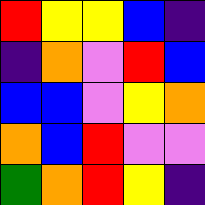[["red", "yellow", "yellow", "blue", "indigo"], ["indigo", "orange", "violet", "red", "blue"], ["blue", "blue", "violet", "yellow", "orange"], ["orange", "blue", "red", "violet", "violet"], ["green", "orange", "red", "yellow", "indigo"]]